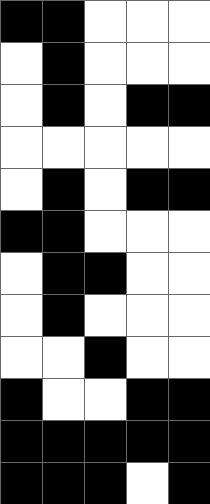[["black", "black", "white", "white", "white"], ["white", "black", "white", "white", "white"], ["white", "black", "white", "black", "black"], ["white", "white", "white", "white", "white"], ["white", "black", "white", "black", "black"], ["black", "black", "white", "white", "white"], ["white", "black", "black", "white", "white"], ["white", "black", "white", "white", "white"], ["white", "white", "black", "white", "white"], ["black", "white", "white", "black", "black"], ["black", "black", "black", "black", "black"], ["black", "black", "black", "white", "black"]]